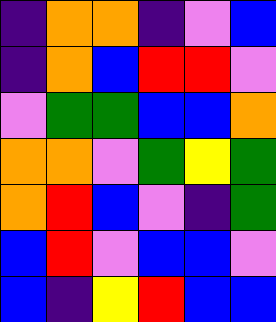[["indigo", "orange", "orange", "indigo", "violet", "blue"], ["indigo", "orange", "blue", "red", "red", "violet"], ["violet", "green", "green", "blue", "blue", "orange"], ["orange", "orange", "violet", "green", "yellow", "green"], ["orange", "red", "blue", "violet", "indigo", "green"], ["blue", "red", "violet", "blue", "blue", "violet"], ["blue", "indigo", "yellow", "red", "blue", "blue"]]